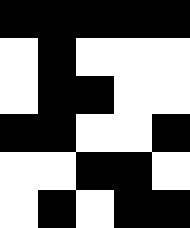[["black", "black", "black", "black", "black"], ["white", "black", "white", "white", "white"], ["white", "black", "black", "white", "white"], ["black", "black", "white", "white", "black"], ["white", "white", "black", "black", "white"], ["white", "black", "white", "black", "black"]]